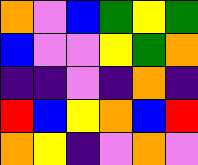[["orange", "violet", "blue", "green", "yellow", "green"], ["blue", "violet", "violet", "yellow", "green", "orange"], ["indigo", "indigo", "violet", "indigo", "orange", "indigo"], ["red", "blue", "yellow", "orange", "blue", "red"], ["orange", "yellow", "indigo", "violet", "orange", "violet"]]